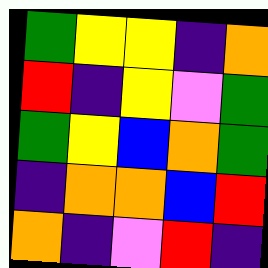[["green", "yellow", "yellow", "indigo", "orange"], ["red", "indigo", "yellow", "violet", "green"], ["green", "yellow", "blue", "orange", "green"], ["indigo", "orange", "orange", "blue", "red"], ["orange", "indigo", "violet", "red", "indigo"]]